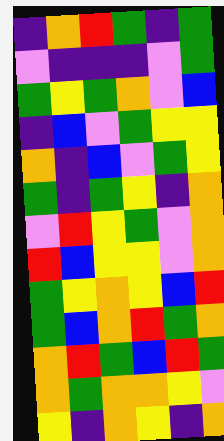[["indigo", "orange", "red", "green", "indigo", "green"], ["violet", "indigo", "indigo", "indigo", "violet", "green"], ["green", "yellow", "green", "orange", "violet", "blue"], ["indigo", "blue", "violet", "green", "yellow", "yellow"], ["orange", "indigo", "blue", "violet", "green", "yellow"], ["green", "indigo", "green", "yellow", "indigo", "orange"], ["violet", "red", "yellow", "green", "violet", "orange"], ["red", "blue", "yellow", "yellow", "violet", "orange"], ["green", "yellow", "orange", "yellow", "blue", "red"], ["green", "blue", "orange", "red", "green", "orange"], ["orange", "red", "green", "blue", "red", "green"], ["orange", "green", "orange", "orange", "yellow", "violet"], ["yellow", "indigo", "orange", "yellow", "indigo", "orange"]]